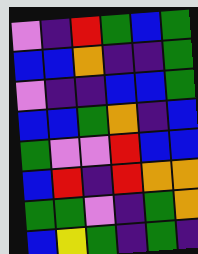[["violet", "indigo", "red", "green", "blue", "green"], ["blue", "blue", "orange", "indigo", "indigo", "green"], ["violet", "indigo", "indigo", "blue", "blue", "green"], ["blue", "blue", "green", "orange", "indigo", "blue"], ["green", "violet", "violet", "red", "blue", "blue"], ["blue", "red", "indigo", "red", "orange", "orange"], ["green", "green", "violet", "indigo", "green", "orange"], ["blue", "yellow", "green", "indigo", "green", "indigo"]]